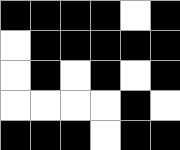[["black", "black", "black", "black", "white", "black"], ["white", "black", "black", "black", "black", "black"], ["white", "black", "white", "black", "white", "black"], ["white", "white", "white", "white", "black", "white"], ["black", "black", "black", "white", "black", "black"]]